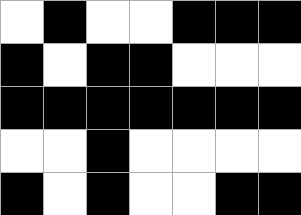[["white", "black", "white", "white", "black", "black", "black"], ["black", "white", "black", "black", "white", "white", "white"], ["black", "black", "black", "black", "black", "black", "black"], ["white", "white", "black", "white", "white", "white", "white"], ["black", "white", "black", "white", "white", "black", "black"]]